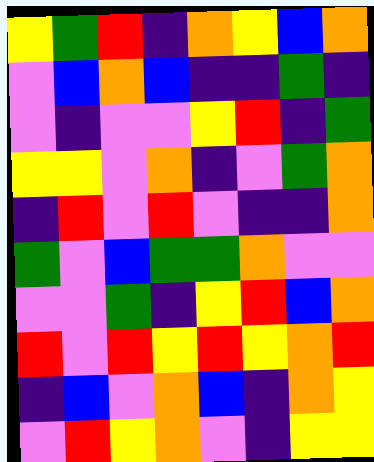[["yellow", "green", "red", "indigo", "orange", "yellow", "blue", "orange"], ["violet", "blue", "orange", "blue", "indigo", "indigo", "green", "indigo"], ["violet", "indigo", "violet", "violet", "yellow", "red", "indigo", "green"], ["yellow", "yellow", "violet", "orange", "indigo", "violet", "green", "orange"], ["indigo", "red", "violet", "red", "violet", "indigo", "indigo", "orange"], ["green", "violet", "blue", "green", "green", "orange", "violet", "violet"], ["violet", "violet", "green", "indigo", "yellow", "red", "blue", "orange"], ["red", "violet", "red", "yellow", "red", "yellow", "orange", "red"], ["indigo", "blue", "violet", "orange", "blue", "indigo", "orange", "yellow"], ["violet", "red", "yellow", "orange", "violet", "indigo", "yellow", "yellow"]]